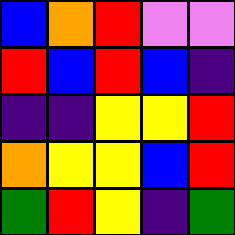[["blue", "orange", "red", "violet", "violet"], ["red", "blue", "red", "blue", "indigo"], ["indigo", "indigo", "yellow", "yellow", "red"], ["orange", "yellow", "yellow", "blue", "red"], ["green", "red", "yellow", "indigo", "green"]]